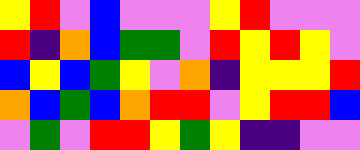[["yellow", "red", "violet", "blue", "violet", "violet", "violet", "yellow", "red", "violet", "violet", "violet"], ["red", "indigo", "orange", "blue", "green", "green", "violet", "red", "yellow", "red", "yellow", "violet"], ["blue", "yellow", "blue", "green", "yellow", "violet", "orange", "indigo", "yellow", "yellow", "yellow", "red"], ["orange", "blue", "green", "blue", "orange", "red", "red", "violet", "yellow", "red", "red", "blue"], ["violet", "green", "violet", "red", "red", "yellow", "green", "yellow", "indigo", "indigo", "violet", "violet"]]